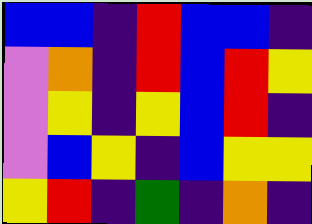[["blue", "blue", "indigo", "red", "blue", "blue", "indigo"], ["violet", "orange", "indigo", "red", "blue", "red", "yellow"], ["violet", "yellow", "indigo", "yellow", "blue", "red", "indigo"], ["violet", "blue", "yellow", "indigo", "blue", "yellow", "yellow"], ["yellow", "red", "indigo", "green", "indigo", "orange", "indigo"]]